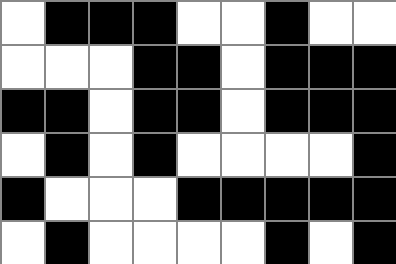[["white", "black", "black", "black", "white", "white", "black", "white", "white"], ["white", "white", "white", "black", "black", "white", "black", "black", "black"], ["black", "black", "white", "black", "black", "white", "black", "black", "black"], ["white", "black", "white", "black", "white", "white", "white", "white", "black"], ["black", "white", "white", "white", "black", "black", "black", "black", "black"], ["white", "black", "white", "white", "white", "white", "black", "white", "black"]]